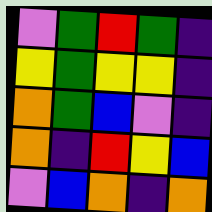[["violet", "green", "red", "green", "indigo"], ["yellow", "green", "yellow", "yellow", "indigo"], ["orange", "green", "blue", "violet", "indigo"], ["orange", "indigo", "red", "yellow", "blue"], ["violet", "blue", "orange", "indigo", "orange"]]